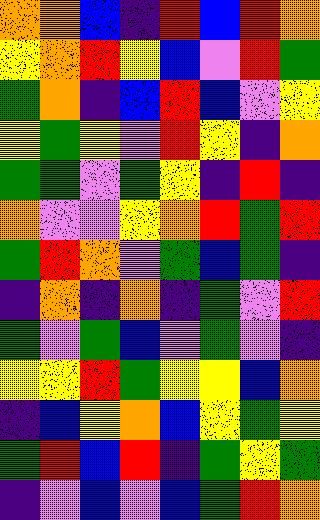[["orange", "orange", "blue", "indigo", "red", "blue", "red", "orange"], ["yellow", "orange", "red", "yellow", "blue", "violet", "red", "green"], ["green", "orange", "indigo", "blue", "red", "blue", "violet", "yellow"], ["yellow", "green", "yellow", "violet", "red", "yellow", "indigo", "orange"], ["green", "green", "violet", "green", "yellow", "indigo", "red", "indigo"], ["orange", "violet", "violet", "yellow", "orange", "red", "green", "red"], ["green", "red", "orange", "violet", "green", "blue", "green", "indigo"], ["indigo", "orange", "indigo", "orange", "indigo", "green", "violet", "red"], ["green", "violet", "green", "blue", "violet", "green", "violet", "indigo"], ["yellow", "yellow", "red", "green", "yellow", "yellow", "blue", "orange"], ["indigo", "blue", "yellow", "orange", "blue", "yellow", "green", "yellow"], ["green", "red", "blue", "red", "indigo", "green", "yellow", "green"], ["indigo", "violet", "blue", "violet", "blue", "green", "red", "orange"]]